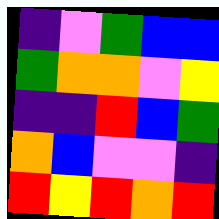[["indigo", "violet", "green", "blue", "blue"], ["green", "orange", "orange", "violet", "yellow"], ["indigo", "indigo", "red", "blue", "green"], ["orange", "blue", "violet", "violet", "indigo"], ["red", "yellow", "red", "orange", "red"]]